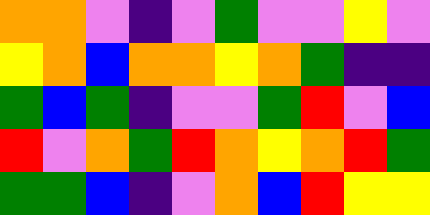[["orange", "orange", "violet", "indigo", "violet", "green", "violet", "violet", "yellow", "violet"], ["yellow", "orange", "blue", "orange", "orange", "yellow", "orange", "green", "indigo", "indigo"], ["green", "blue", "green", "indigo", "violet", "violet", "green", "red", "violet", "blue"], ["red", "violet", "orange", "green", "red", "orange", "yellow", "orange", "red", "green"], ["green", "green", "blue", "indigo", "violet", "orange", "blue", "red", "yellow", "yellow"]]